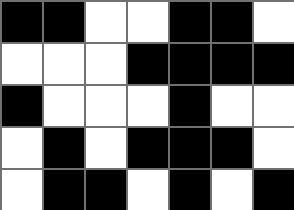[["black", "black", "white", "white", "black", "black", "white"], ["white", "white", "white", "black", "black", "black", "black"], ["black", "white", "white", "white", "black", "white", "white"], ["white", "black", "white", "black", "black", "black", "white"], ["white", "black", "black", "white", "black", "white", "black"]]